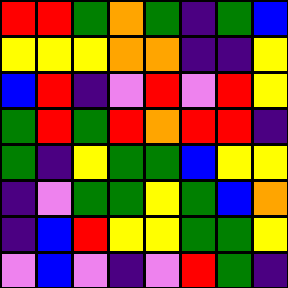[["red", "red", "green", "orange", "green", "indigo", "green", "blue"], ["yellow", "yellow", "yellow", "orange", "orange", "indigo", "indigo", "yellow"], ["blue", "red", "indigo", "violet", "red", "violet", "red", "yellow"], ["green", "red", "green", "red", "orange", "red", "red", "indigo"], ["green", "indigo", "yellow", "green", "green", "blue", "yellow", "yellow"], ["indigo", "violet", "green", "green", "yellow", "green", "blue", "orange"], ["indigo", "blue", "red", "yellow", "yellow", "green", "green", "yellow"], ["violet", "blue", "violet", "indigo", "violet", "red", "green", "indigo"]]